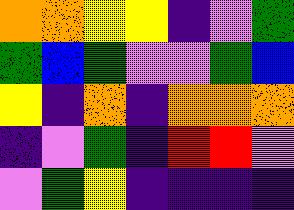[["orange", "orange", "yellow", "yellow", "indigo", "violet", "green"], ["green", "blue", "green", "violet", "violet", "green", "blue"], ["yellow", "indigo", "orange", "indigo", "orange", "orange", "orange"], ["indigo", "violet", "green", "indigo", "red", "red", "violet"], ["violet", "green", "yellow", "indigo", "indigo", "indigo", "indigo"]]